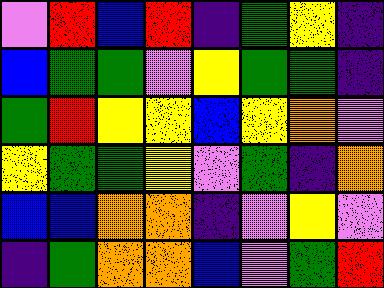[["violet", "red", "blue", "red", "indigo", "green", "yellow", "indigo"], ["blue", "green", "green", "violet", "yellow", "green", "green", "indigo"], ["green", "red", "yellow", "yellow", "blue", "yellow", "orange", "violet"], ["yellow", "green", "green", "yellow", "violet", "green", "indigo", "orange"], ["blue", "blue", "orange", "orange", "indigo", "violet", "yellow", "violet"], ["indigo", "green", "orange", "orange", "blue", "violet", "green", "red"]]